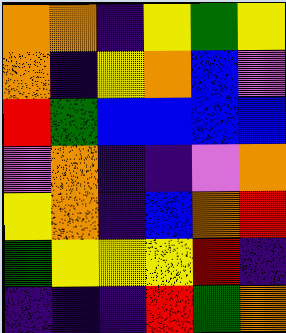[["orange", "orange", "indigo", "yellow", "green", "yellow"], ["orange", "indigo", "yellow", "orange", "blue", "violet"], ["red", "green", "blue", "blue", "blue", "blue"], ["violet", "orange", "indigo", "indigo", "violet", "orange"], ["yellow", "orange", "indigo", "blue", "orange", "red"], ["green", "yellow", "yellow", "yellow", "red", "indigo"], ["indigo", "indigo", "indigo", "red", "green", "orange"]]